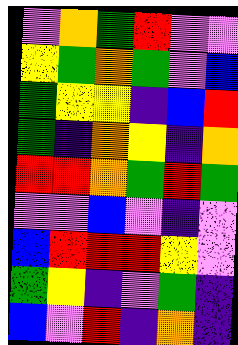[["violet", "orange", "green", "red", "violet", "violet"], ["yellow", "green", "orange", "green", "violet", "blue"], ["green", "yellow", "yellow", "indigo", "blue", "red"], ["green", "indigo", "orange", "yellow", "indigo", "orange"], ["red", "red", "orange", "green", "red", "green"], ["violet", "violet", "blue", "violet", "indigo", "violet"], ["blue", "red", "red", "red", "yellow", "violet"], ["green", "yellow", "indigo", "violet", "green", "indigo"], ["blue", "violet", "red", "indigo", "orange", "indigo"]]